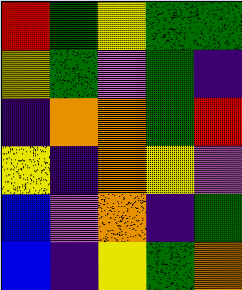[["red", "green", "yellow", "green", "green"], ["yellow", "green", "violet", "green", "indigo"], ["indigo", "orange", "orange", "green", "red"], ["yellow", "indigo", "orange", "yellow", "violet"], ["blue", "violet", "orange", "indigo", "green"], ["blue", "indigo", "yellow", "green", "orange"]]